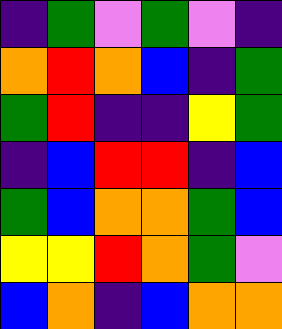[["indigo", "green", "violet", "green", "violet", "indigo"], ["orange", "red", "orange", "blue", "indigo", "green"], ["green", "red", "indigo", "indigo", "yellow", "green"], ["indigo", "blue", "red", "red", "indigo", "blue"], ["green", "blue", "orange", "orange", "green", "blue"], ["yellow", "yellow", "red", "orange", "green", "violet"], ["blue", "orange", "indigo", "blue", "orange", "orange"]]